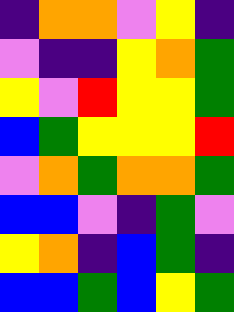[["indigo", "orange", "orange", "violet", "yellow", "indigo"], ["violet", "indigo", "indigo", "yellow", "orange", "green"], ["yellow", "violet", "red", "yellow", "yellow", "green"], ["blue", "green", "yellow", "yellow", "yellow", "red"], ["violet", "orange", "green", "orange", "orange", "green"], ["blue", "blue", "violet", "indigo", "green", "violet"], ["yellow", "orange", "indigo", "blue", "green", "indigo"], ["blue", "blue", "green", "blue", "yellow", "green"]]